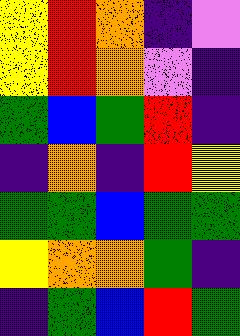[["yellow", "red", "orange", "indigo", "violet"], ["yellow", "red", "orange", "violet", "indigo"], ["green", "blue", "green", "red", "indigo"], ["indigo", "orange", "indigo", "red", "yellow"], ["green", "green", "blue", "green", "green"], ["yellow", "orange", "orange", "green", "indigo"], ["indigo", "green", "blue", "red", "green"]]